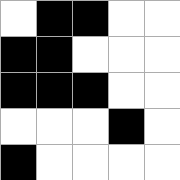[["white", "black", "black", "white", "white"], ["black", "black", "white", "white", "white"], ["black", "black", "black", "white", "white"], ["white", "white", "white", "black", "white"], ["black", "white", "white", "white", "white"]]